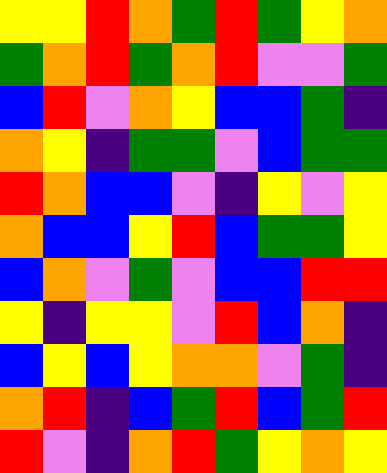[["yellow", "yellow", "red", "orange", "green", "red", "green", "yellow", "orange"], ["green", "orange", "red", "green", "orange", "red", "violet", "violet", "green"], ["blue", "red", "violet", "orange", "yellow", "blue", "blue", "green", "indigo"], ["orange", "yellow", "indigo", "green", "green", "violet", "blue", "green", "green"], ["red", "orange", "blue", "blue", "violet", "indigo", "yellow", "violet", "yellow"], ["orange", "blue", "blue", "yellow", "red", "blue", "green", "green", "yellow"], ["blue", "orange", "violet", "green", "violet", "blue", "blue", "red", "red"], ["yellow", "indigo", "yellow", "yellow", "violet", "red", "blue", "orange", "indigo"], ["blue", "yellow", "blue", "yellow", "orange", "orange", "violet", "green", "indigo"], ["orange", "red", "indigo", "blue", "green", "red", "blue", "green", "red"], ["red", "violet", "indigo", "orange", "red", "green", "yellow", "orange", "yellow"]]